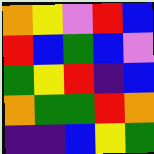[["orange", "yellow", "violet", "red", "blue"], ["red", "blue", "green", "blue", "violet"], ["green", "yellow", "red", "indigo", "blue"], ["orange", "green", "green", "red", "orange"], ["indigo", "indigo", "blue", "yellow", "green"]]